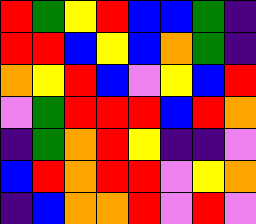[["red", "green", "yellow", "red", "blue", "blue", "green", "indigo"], ["red", "red", "blue", "yellow", "blue", "orange", "green", "indigo"], ["orange", "yellow", "red", "blue", "violet", "yellow", "blue", "red"], ["violet", "green", "red", "red", "red", "blue", "red", "orange"], ["indigo", "green", "orange", "red", "yellow", "indigo", "indigo", "violet"], ["blue", "red", "orange", "red", "red", "violet", "yellow", "orange"], ["indigo", "blue", "orange", "orange", "red", "violet", "red", "violet"]]